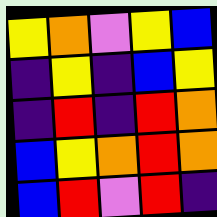[["yellow", "orange", "violet", "yellow", "blue"], ["indigo", "yellow", "indigo", "blue", "yellow"], ["indigo", "red", "indigo", "red", "orange"], ["blue", "yellow", "orange", "red", "orange"], ["blue", "red", "violet", "red", "indigo"]]